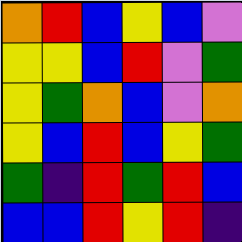[["orange", "red", "blue", "yellow", "blue", "violet"], ["yellow", "yellow", "blue", "red", "violet", "green"], ["yellow", "green", "orange", "blue", "violet", "orange"], ["yellow", "blue", "red", "blue", "yellow", "green"], ["green", "indigo", "red", "green", "red", "blue"], ["blue", "blue", "red", "yellow", "red", "indigo"]]